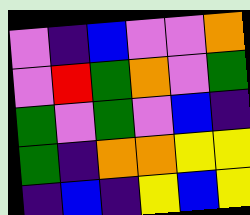[["violet", "indigo", "blue", "violet", "violet", "orange"], ["violet", "red", "green", "orange", "violet", "green"], ["green", "violet", "green", "violet", "blue", "indigo"], ["green", "indigo", "orange", "orange", "yellow", "yellow"], ["indigo", "blue", "indigo", "yellow", "blue", "yellow"]]